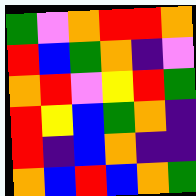[["green", "violet", "orange", "red", "red", "orange"], ["red", "blue", "green", "orange", "indigo", "violet"], ["orange", "red", "violet", "yellow", "red", "green"], ["red", "yellow", "blue", "green", "orange", "indigo"], ["red", "indigo", "blue", "orange", "indigo", "indigo"], ["orange", "blue", "red", "blue", "orange", "green"]]